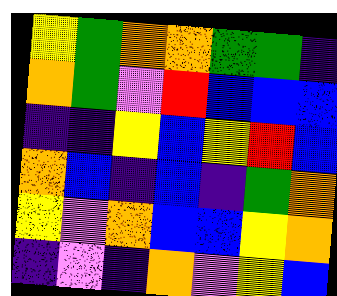[["yellow", "green", "orange", "orange", "green", "green", "indigo"], ["orange", "green", "violet", "red", "blue", "blue", "blue"], ["indigo", "indigo", "yellow", "blue", "yellow", "red", "blue"], ["orange", "blue", "indigo", "blue", "indigo", "green", "orange"], ["yellow", "violet", "orange", "blue", "blue", "yellow", "orange"], ["indigo", "violet", "indigo", "orange", "violet", "yellow", "blue"]]